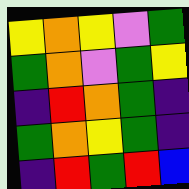[["yellow", "orange", "yellow", "violet", "green"], ["green", "orange", "violet", "green", "yellow"], ["indigo", "red", "orange", "green", "indigo"], ["green", "orange", "yellow", "green", "indigo"], ["indigo", "red", "green", "red", "blue"]]